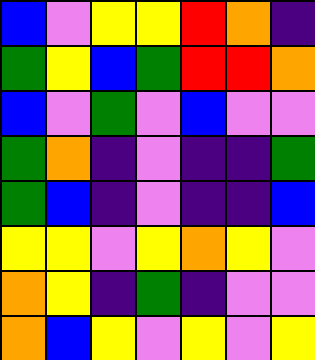[["blue", "violet", "yellow", "yellow", "red", "orange", "indigo"], ["green", "yellow", "blue", "green", "red", "red", "orange"], ["blue", "violet", "green", "violet", "blue", "violet", "violet"], ["green", "orange", "indigo", "violet", "indigo", "indigo", "green"], ["green", "blue", "indigo", "violet", "indigo", "indigo", "blue"], ["yellow", "yellow", "violet", "yellow", "orange", "yellow", "violet"], ["orange", "yellow", "indigo", "green", "indigo", "violet", "violet"], ["orange", "blue", "yellow", "violet", "yellow", "violet", "yellow"]]